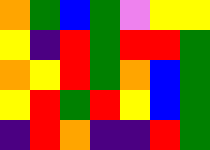[["orange", "green", "blue", "green", "violet", "yellow", "yellow"], ["yellow", "indigo", "red", "green", "red", "red", "green"], ["orange", "yellow", "red", "green", "orange", "blue", "green"], ["yellow", "red", "green", "red", "yellow", "blue", "green"], ["indigo", "red", "orange", "indigo", "indigo", "red", "green"]]